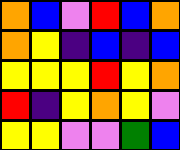[["orange", "blue", "violet", "red", "blue", "orange"], ["orange", "yellow", "indigo", "blue", "indigo", "blue"], ["yellow", "yellow", "yellow", "red", "yellow", "orange"], ["red", "indigo", "yellow", "orange", "yellow", "violet"], ["yellow", "yellow", "violet", "violet", "green", "blue"]]